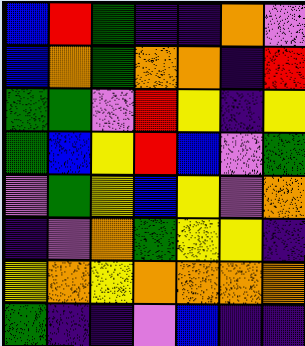[["blue", "red", "green", "indigo", "indigo", "orange", "violet"], ["blue", "orange", "green", "orange", "orange", "indigo", "red"], ["green", "green", "violet", "red", "yellow", "indigo", "yellow"], ["green", "blue", "yellow", "red", "blue", "violet", "green"], ["violet", "green", "yellow", "blue", "yellow", "violet", "orange"], ["indigo", "violet", "orange", "green", "yellow", "yellow", "indigo"], ["yellow", "orange", "yellow", "orange", "orange", "orange", "orange"], ["green", "indigo", "indigo", "violet", "blue", "indigo", "indigo"]]